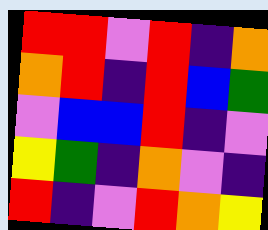[["red", "red", "violet", "red", "indigo", "orange"], ["orange", "red", "indigo", "red", "blue", "green"], ["violet", "blue", "blue", "red", "indigo", "violet"], ["yellow", "green", "indigo", "orange", "violet", "indigo"], ["red", "indigo", "violet", "red", "orange", "yellow"]]